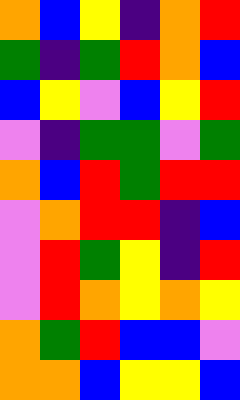[["orange", "blue", "yellow", "indigo", "orange", "red"], ["green", "indigo", "green", "red", "orange", "blue"], ["blue", "yellow", "violet", "blue", "yellow", "red"], ["violet", "indigo", "green", "green", "violet", "green"], ["orange", "blue", "red", "green", "red", "red"], ["violet", "orange", "red", "red", "indigo", "blue"], ["violet", "red", "green", "yellow", "indigo", "red"], ["violet", "red", "orange", "yellow", "orange", "yellow"], ["orange", "green", "red", "blue", "blue", "violet"], ["orange", "orange", "blue", "yellow", "yellow", "blue"]]